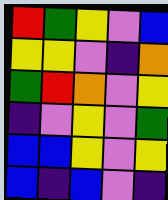[["red", "green", "yellow", "violet", "blue"], ["yellow", "yellow", "violet", "indigo", "orange"], ["green", "red", "orange", "violet", "yellow"], ["indigo", "violet", "yellow", "violet", "green"], ["blue", "blue", "yellow", "violet", "yellow"], ["blue", "indigo", "blue", "violet", "indigo"]]